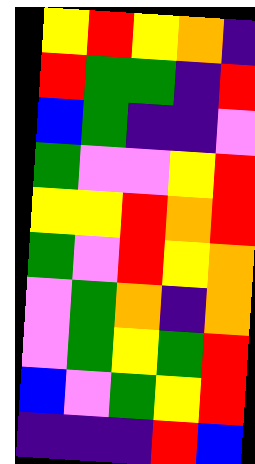[["yellow", "red", "yellow", "orange", "indigo"], ["red", "green", "green", "indigo", "red"], ["blue", "green", "indigo", "indigo", "violet"], ["green", "violet", "violet", "yellow", "red"], ["yellow", "yellow", "red", "orange", "red"], ["green", "violet", "red", "yellow", "orange"], ["violet", "green", "orange", "indigo", "orange"], ["violet", "green", "yellow", "green", "red"], ["blue", "violet", "green", "yellow", "red"], ["indigo", "indigo", "indigo", "red", "blue"]]